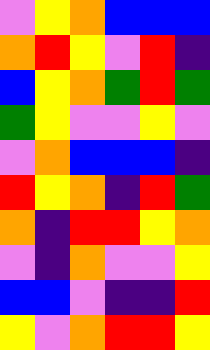[["violet", "yellow", "orange", "blue", "blue", "blue"], ["orange", "red", "yellow", "violet", "red", "indigo"], ["blue", "yellow", "orange", "green", "red", "green"], ["green", "yellow", "violet", "violet", "yellow", "violet"], ["violet", "orange", "blue", "blue", "blue", "indigo"], ["red", "yellow", "orange", "indigo", "red", "green"], ["orange", "indigo", "red", "red", "yellow", "orange"], ["violet", "indigo", "orange", "violet", "violet", "yellow"], ["blue", "blue", "violet", "indigo", "indigo", "red"], ["yellow", "violet", "orange", "red", "red", "yellow"]]